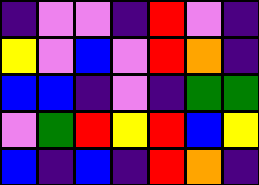[["indigo", "violet", "violet", "indigo", "red", "violet", "indigo"], ["yellow", "violet", "blue", "violet", "red", "orange", "indigo"], ["blue", "blue", "indigo", "violet", "indigo", "green", "green"], ["violet", "green", "red", "yellow", "red", "blue", "yellow"], ["blue", "indigo", "blue", "indigo", "red", "orange", "indigo"]]